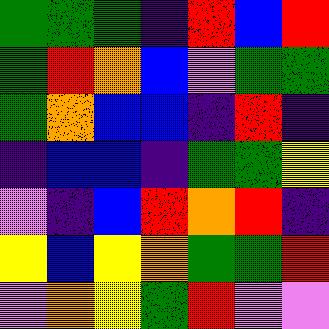[["green", "green", "green", "indigo", "red", "blue", "red"], ["green", "red", "orange", "blue", "violet", "green", "green"], ["green", "orange", "blue", "blue", "indigo", "red", "indigo"], ["indigo", "blue", "blue", "indigo", "green", "green", "yellow"], ["violet", "indigo", "blue", "red", "orange", "red", "indigo"], ["yellow", "blue", "yellow", "orange", "green", "green", "red"], ["violet", "orange", "yellow", "green", "red", "violet", "violet"]]